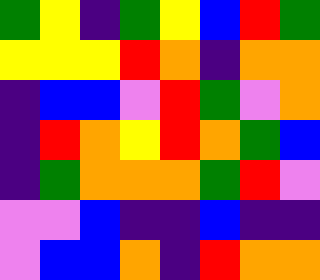[["green", "yellow", "indigo", "green", "yellow", "blue", "red", "green"], ["yellow", "yellow", "yellow", "red", "orange", "indigo", "orange", "orange"], ["indigo", "blue", "blue", "violet", "red", "green", "violet", "orange"], ["indigo", "red", "orange", "yellow", "red", "orange", "green", "blue"], ["indigo", "green", "orange", "orange", "orange", "green", "red", "violet"], ["violet", "violet", "blue", "indigo", "indigo", "blue", "indigo", "indigo"], ["violet", "blue", "blue", "orange", "indigo", "red", "orange", "orange"]]